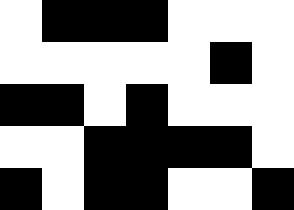[["white", "black", "black", "black", "white", "white", "white"], ["white", "white", "white", "white", "white", "black", "white"], ["black", "black", "white", "black", "white", "white", "white"], ["white", "white", "black", "black", "black", "black", "white"], ["black", "white", "black", "black", "white", "white", "black"]]